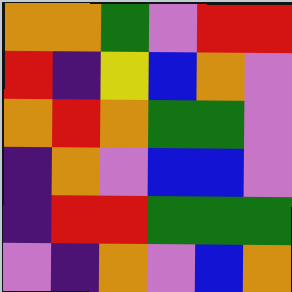[["orange", "orange", "green", "violet", "red", "red"], ["red", "indigo", "yellow", "blue", "orange", "violet"], ["orange", "red", "orange", "green", "green", "violet"], ["indigo", "orange", "violet", "blue", "blue", "violet"], ["indigo", "red", "red", "green", "green", "green"], ["violet", "indigo", "orange", "violet", "blue", "orange"]]